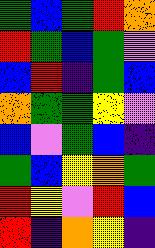[["green", "blue", "green", "red", "orange"], ["red", "green", "blue", "green", "violet"], ["blue", "red", "indigo", "green", "blue"], ["orange", "green", "green", "yellow", "violet"], ["blue", "violet", "green", "blue", "indigo"], ["green", "blue", "yellow", "orange", "green"], ["red", "yellow", "violet", "red", "blue"], ["red", "indigo", "orange", "yellow", "indigo"]]